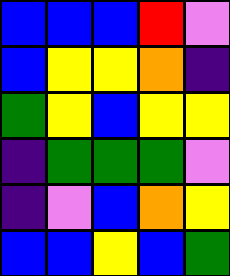[["blue", "blue", "blue", "red", "violet"], ["blue", "yellow", "yellow", "orange", "indigo"], ["green", "yellow", "blue", "yellow", "yellow"], ["indigo", "green", "green", "green", "violet"], ["indigo", "violet", "blue", "orange", "yellow"], ["blue", "blue", "yellow", "blue", "green"]]